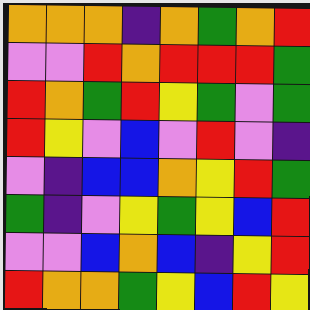[["orange", "orange", "orange", "indigo", "orange", "green", "orange", "red"], ["violet", "violet", "red", "orange", "red", "red", "red", "green"], ["red", "orange", "green", "red", "yellow", "green", "violet", "green"], ["red", "yellow", "violet", "blue", "violet", "red", "violet", "indigo"], ["violet", "indigo", "blue", "blue", "orange", "yellow", "red", "green"], ["green", "indigo", "violet", "yellow", "green", "yellow", "blue", "red"], ["violet", "violet", "blue", "orange", "blue", "indigo", "yellow", "red"], ["red", "orange", "orange", "green", "yellow", "blue", "red", "yellow"]]